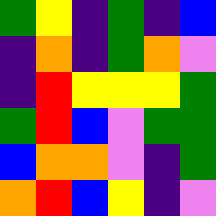[["green", "yellow", "indigo", "green", "indigo", "blue"], ["indigo", "orange", "indigo", "green", "orange", "violet"], ["indigo", "red", "yellow", "yellow", "yellow", "green"], ["green", "red", "blue", "violet", "green", "green"], ["blue", "orange", "orange", "violet", "indigo", "green"], ["orange", "red", "blue", "yellow", "indigo", "violet"]]